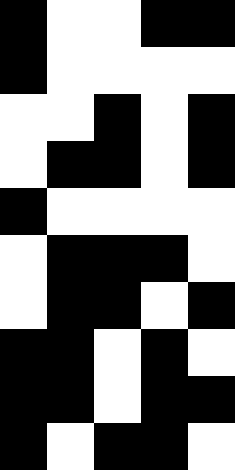[["black", "white", "white", "black", "black"], ["black", "white", "white", "white", "white"], ["white", "white", "black", "white", "black"], ["white", "black", "black", "white", "black"], ["black", "white", "white", "white", "white"], ["white", "black", "black", "black", "white"], ["white", "black", "black", "white", "black"], ["black", "black", "white", "black", "white"], ["black", "black", "white", "black", "black"], ["black", "white", "black", "black", "white"]]